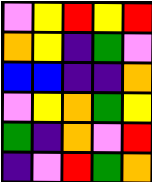[["violet", "yellow", "red", "yellow", "red"], ["orange", "yellow", "indigo", "green", "violet"], ["blue", "blue", "indigo", "indigo", "orange"], ["violet", "yellow", "orange", "green", "yellow"], ["green", "indigo", "orange", "violet", "red"], ["indigo", "violet", "red", "green", "orange"]]